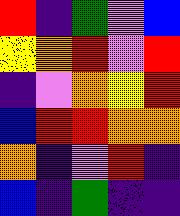[["red", "indigo", "green", "violet", "blue"], ["yellow", "orange", "red", "violet", "red"], ["indigo", "violet", "orange", "yellow", "red"], ["blue", "red", "red", "orange", "orange"], ["orange", "indigo", "violet", "red", "indigo"], ["blue", "indigo", "green", "indigo", "indigo"]]